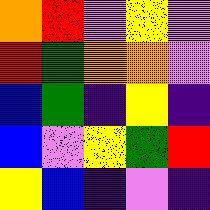[["orange", "red", "violet", "yellow", "violet"], ["red", "green", "orange", "orange", "violet"], ["blue", "green", "indigo", "yellow", "indigo"], ["blue", "violet", "yellow", "green", "red"], ["yellow", "blue", "indigo", "violet", "indigo"]]